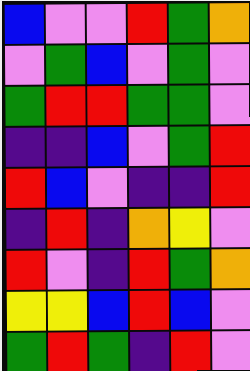[["blue", "violet", "violet", "red", "green", "orange"], ["violet", "green", "blue", "violet", "green", "violet"], ["green", "red", "red", "green", "green", "violet"], ["indigo", "indigo", "blue", "violet", "green", "red"], ["red", "blue", "violet", "indigo", "indigo", "red"], ["indigo", "red", "indigo", "orange", "yellow", "violet"], ["red", "violet", "indigo", "red", "green", "orange"], ["yellow", "yellow", "blue", "red", "blue", "violet"], ["green", "red", "green", "indigo", "red", "violet"]]